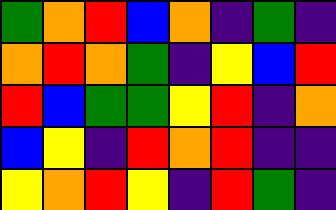[["green", "orange", "red", "blue", "orange", "indigo", "green", "indigo"], ["orange", "red", "orange", "green", "indigo", "yellow", "blue", "red"], ["red", "blue", "green", "green", "yellow", "red", "indigo", "orange"], ["blue", "yellow", "indigo", "red", "orange", "red", "indigo", "indigo"], ["yellow", "orange", "red", "yellow", "indigo", "red", "green", "indigo"]]